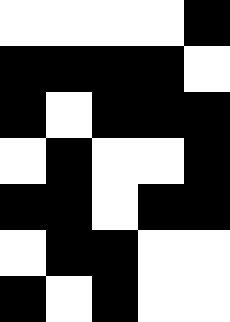[["white", "white", "white", "white", "black"], ["black", "black", "black", "black", "white"], ["black", "white", "black", "black", "black"], ["white", "black", "white", "white", "black"], ["black", "black", "white", "black", "black"], ["white", "black", "black", "white", "white"], ["black", "white", "black", "white", "white"]]